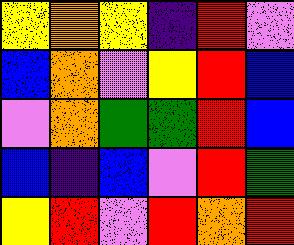[["yellow", "orange", "yellow", "indigo", "red", "violet"], ["blue", "orange", "violet", "yellow", "red", "blue"], ["violet", "orange", "green", "green", "red", "blue"], ["blue", "indigo", "blue", "violet", "red", "green"], ["yellow", "red", "violet", "red", "orange", "red"]]